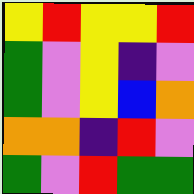[["yellow", "red", "yellow", "yellow", "red"], ["green", "violet", "yellow", "indigo", "violet"], ["green", "violet", "yellow", "blue", "orange"], ["orange", "orange", "indigo", "red", "violet"], ["green", "violet", "red", "green", "green"]]